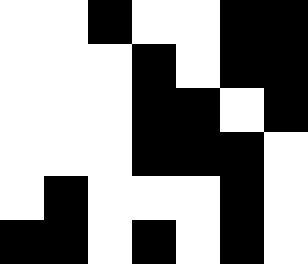[["white", "white", "black", "white", "white", "black", "black"], ["white", "white", "white", "black", "white", "black", "black"], ["white", "white", "white", "black", "black", "white", "black"], ["white", "white", "white", "black", "black", "black", "white"], ["white", "black", "white", "white", "white", "black", "white"], ["black", "black", "white", "black", "white", "black", "white"]]